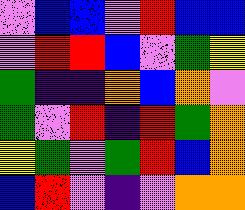[["violet", "blue", "blue", "violet", "red", "blue", "blue"], ["violet", "red", "red", "blue", "violet", "green", "yellow"], ["green", "indigo", "indigo", "orange", "blue", "orange", "violet"], ["green", "violet", "red", "indigo", "red", "green", "orange"], ["yellow", "green", "violet", "green", "red", "blue", "orange"], ["blue", "red", "violet", "indigo", "violet", "orange", "orange"]]